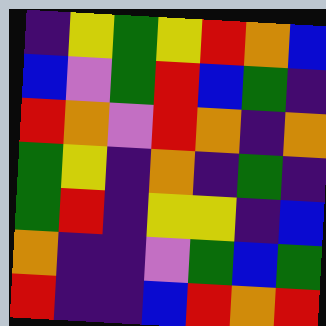[["indigo", "yellow", "green", "yellow", "red", "orange", "blue"], ["blue", "violet", "green", "red", "blue", "green", "indigo"], ["red", "orange", "violet", "red", "orange", "indigo", "orange"], ["green", "yellow", "indigo", "orange", "indigo", "green", "indigo"], ["green", "red", "indigo", "yellow", "yellow", "indigo", "blue"], ["orange", "indigo", "indigo", "violet", "green", "blue", "green"], ["red", "indigo", "indigo", "blue", "red", "orange", "red"]]